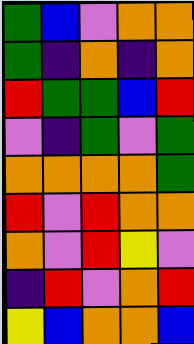[["green", "blue", "violet", "orange", "orange"], ["green", "indigo", "orange", "indigo", "orange"], ["red", "green", "green", "blue", "red"], ["violet", "indigo", "green", "violet", "green"], ["orange", "orange", "orange", "orange", "green"], ["red", "violet", "red", "orange", "orange"], ["orange", "violet", "red", "yellow", "violet"], ["indigo", "red", "violet", "orange", "red"], ["yellow", "blue", "orange", "orange", "blue"]]